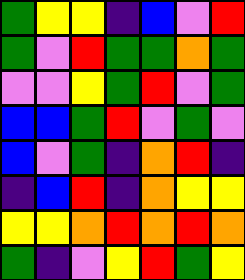[["green", "yellow", "yellow", "indigo", "blue", "violet", "red"], ["green", "violet", "red", "green", "green", "orange", "green"], ["violet", "violet", "yellow", "green", "red", "violet", "green"], ["blue", "blue", "green", "red", "violet", "green", "violet"], ["blue", "violet", "green", "indigo", "orange", "red", "indigo"], ["indigo", "blue", "red", "indigo", "orange", "yellow", "yellow"], ["yellow", "yellow", "orange", "red", "orange", "red", "orange"], ["green", "indigo", "violet", "yellow", "red", "green", "yellow"]]